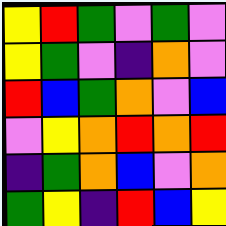[["yellow", "red", "green", "violet", "green", "violet"], ["yellow", "green", "violet", "indigo", "orange", "violet"], ["red", "blue", "green", "orange", "violet", "blue"], ["violet", "yellow", "orange", "red", "orange", "red"], ["indigo", "green", "orange", "blue", "violet", "orange"], ["green", "yellow", "indigo", "red", "blue", "yellow"]]